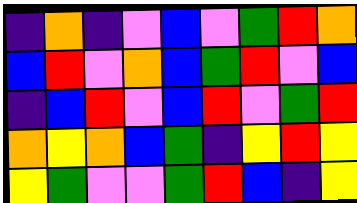[["indigo", "orange", "indigo", "violet", "blue", "violet", "green", "red", "orange"], ["blue", "red", "violet", "orange", "blue", "green", "red", "violet", "blue"], ["indigo", "blue", "red", "violet", "blue", "red", "violet", "green", "red"], ["orange", "yellow", "orange", "blue", "green", "indigo", "yellow", "red", "yellow"], ["yellow", "green", "violet", "violet", "green", "red", "blue", "indigo", "yellow"]]